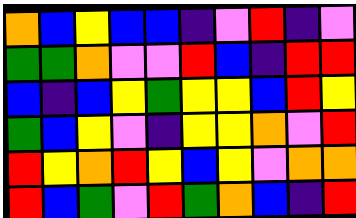[["orange", "blue", "yellow", "blue", "blue", "indigo", "violet", "red", "indigo", "violet"], ["green", "green", "orange", "violet", "violet", "red", "blue", "indigo", "red", "red"], ["blue", "indigo", "blue", "yellow", "green", "yellow", "yellow", "blue", "red", "yellow"], ["green", "blue", "yellow", "violet", "indigo", "yellow", "yellow", "orange", "violet", "red"], ["red", "yellow", "orange", "red", "yellow", "blue", "yellow", "violet", "orange", "orange"], ["red", "blue", "green", "violet", "red", "green", "orange", "blue", "indigo", "red"]]